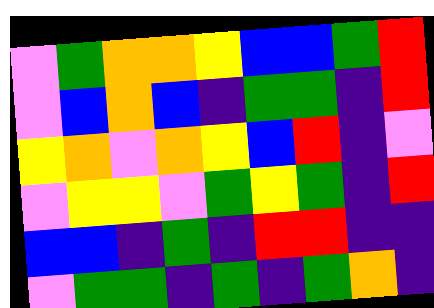[["violet", "green", "orange", "orange", "yellow", "blue", "blue", "green", "red"], ["violet", "blue", "orange", "blue", "indigo", "green", "green", "indigo", "red"], ["yellow", "orange", "violet", "orange", "yellow", "blue", "red", "indigo", "violet"], ["violet", "yellow", "yellow", "violet", "green", "yellow", "green", "indigo", "red"], ["blue", "blue", "indigo", "green", "indigo", "red", "red", "indigo", "indigo"], ["violet", "green", "green", "indigo", "green", "indigo", "green", "orange", "indigo"]]